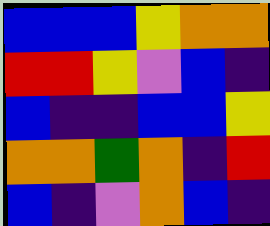[["blue", "blue", "blue", "yellow", "orange", "orange"], ["red", "red", "yellow", "violet", "blue", "indigo"], ["blue", "indigo", "indigo", "blue", "blue", "yellow"], ["orange", "orange", "green", "orange", "indigo", "red"], ["blue", "indigo", "violet", "orange", "blue", "indigo"]]